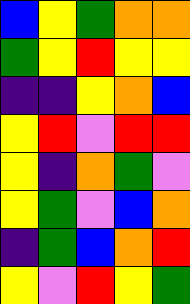[["blue", "yellow", "green", "orange", "orange"], ["green", "yellow", "red", "yellow", "yellow"], ["indigo", "indigo", "yellow", "orange", "blue"], ["yellow", "red", "violet", "red", "red"], ["yellow", "indigo", "orange", "green", "violet"], ["yellow", "green", "violet", "blue", "orange"], ["indigo", "green", "blue", "orange", "red"], ["yellow", "violet", "red", "yellow", "green"]]